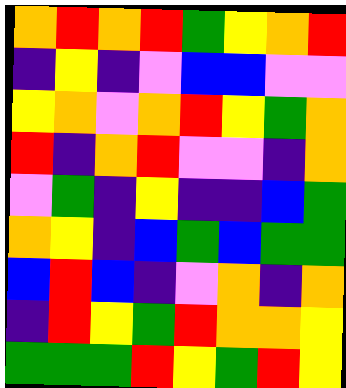[["orange", "red", "orange", "red", "green", "yellow", "orange", "red"], ["indigo", "yellow", "indigo", "violet", "blue", "blue", "violet", "violet"], ["yellow", "orange", "violet", "orange", "red", "yellow", "green", "orange"], ["red", "indigo", "orange", "red", "violet", "violet", "indigo", "orange"], ["violet", "green", "indigo", "yellow", "indigo", "indigo", "blue", "green"], ["orange", "yellow", "indigo", "blue", "green", "blue", "green", "green"], ["blue", "red", "blue", "indigo", "violet", "orange", "indigo", "orange"], ["indigo", "red", "yellow", "green", "red", "orange", "orange", "yellow"], ["green", "green", "green", "red", "yellow", "green", "red", "yellow"]]